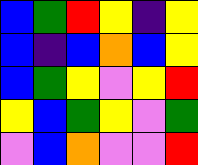[["blue", "green", "red", "yellow", "indigo", "yellow"], ["blue", "indigo", "blue", "orange", "blue", "yellow"], ["blue", "green", "yellow", "violet", "yellow", "red"], ["yellow", "blue", "green", "yellow", "violet", "green"], ["violet", "blue", "orange", "violet", "violet", "red"]]